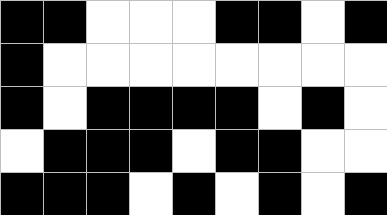[["black", "black", "white", "white", "white", "black", "black", "white", "black"], ["black", "white", "white", "white", "white", "white", "white", "white", "white"], ["black", "white", "black", "black", "black", "black", "white", "black", "white"], ["white", "black", "black", "black", "white", "black", "black", "white", "white"], ["black", "black", "black", "white", "black", "white", "black", "white", "black"]]